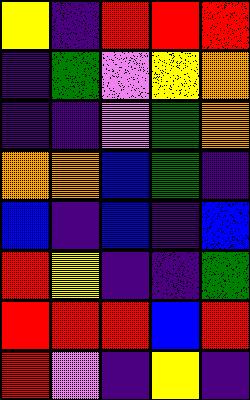[["yellow", "indigo", "red", "red", "red"], ["indigo", "green", "violet", "yellow", "orange"], ["indigo", "indigo", "violet", "green", "orange"], ["orange", "orange", "blue", "green", "indigo"], ["blue", "indigo", "blue", "indigo", "blue"], ["red", "yellow", "indigo", "indigo", "green"], ["red", "red", "red", "blue", "red"], ["red", "violet", "indigo", "yellow", "indigo"]]